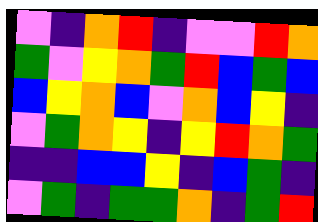[["violet", "indigo", "orange", "red", "indigo", "violet", "violet", "red", "orange"], ["green", "violet", "yellow", "orange", "green", "red", "blue", "green", "blue"], ["blue", "yellow", "orange", "blue", "violet", "orange", "blue", "yellow", "indigo"], ["violet", "green", "orange", "yellow", "indigo", "yellow", "red", "orange", "green"], ["indigo", "indigo", "blue", "blue", "yellow", "indigo", "blue", "green", "indigo"], ["violet", "green", "indigo", "green", "green", "orange", "indigo", "green", "red"]]